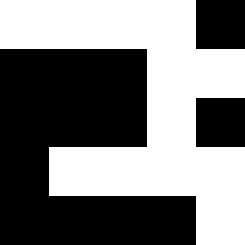[["white", "white", "white", "white", "black"], ["black", "black", "black", "white", "white"], ["black", "black", "black", "white", "black"], ["black", "white", "white", "white", "white"], ["black", "black", "black", "black", "white"]]